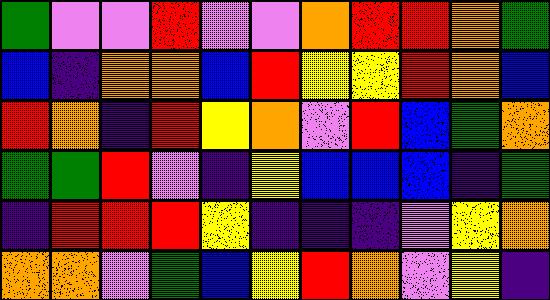[["green", "violet", "violet", "red", "violet", "violet", "orange", "red", "red", "orange", "green"], ["blue", "indigo", "orange", "orange", "blue", "red", "yellow", "yellow", "red", "orange", "blue"], ["red", "orange", "indigo", "red", "yellow", "orange", "violet", "red", "blue", "green", "orange"], ["green", "green", "red", "violet", "indigo", "yellow", "blue", "blue", "blue", "indigo", "green"], ["indigo", "red", "red", "red", "yellow", "indigo", "indigo", "indigo", "violet", "yellow", "orange"], ["orange", "orange", "violet", "green", "blue", "yellow", "red", "orange", "violet", "yellow", "indigo"]]